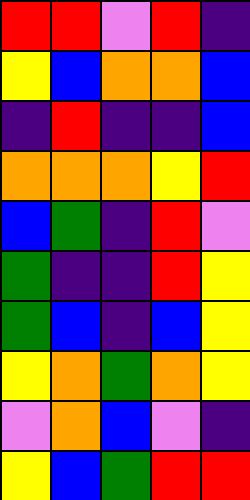[["red", "red", "violet", "red", "indigo"], ["yellow", "blue", "orange", "orange", "blue"], ["indigo", "red", "indigo", "indigo", "blue"], ["orange", "orange", "orange", "yellow", "red"], ["blue", "green", "indigo", "red", "violet"], ["green", "indigo", "indigo", "red", "yellow"], ["green", "blue", "indigo", "blue", "yellow"], ["yellow", "orange", "green", "orange", "yellow"], ["violet", "orange", "blue", "violet", "indigo"], ["yellow", "blue", "green", "red", "red"]]